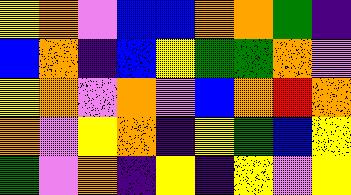[["yellow", "orange", "violet", "blue", "blue", "orange", "orange", "green", "indigo"], ["blue", "orange", "indigo", "blue", "yellow", "green", "green", "orange", "violet"], ["yellow", "orange", "violet", "orange", "violet", "blue", "orange", "red", "orange"], ["orange", "violet", "yellow", "orange", "indigo", "yellow", "green", "blue", "yellow"], ["green", "violet", "orange", "indigo", "yellow", "indigo", "yellow", "violet", "yellow"]]